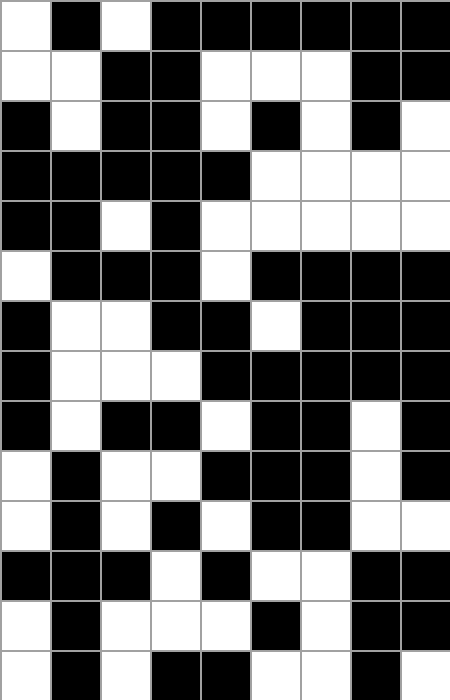[["white", "black", "white", "black", "black", "black", "black", "black", "black"], ["white", "white", "black", "black", "white", "white", "white", "black", "black"], ["black", "white", "black", "black", "white", "black", "white", "black", "white"], ["black", "black", "black", "black", "black", "white", "white", "white", "white"], ["black", "black", "white", "black", "white", "white", "white", "white", "white"], ["white", "black", "black", "black", "white", "black", "black", "black", "black"], ["black", "white", "white", "black", "black", "white", "black", "black", "black"], ["black", "white", "white", "white", "black", "black", "black", "black", "black"], ["black", "white", "black", "black", "white", "black", "black", "white", "black"], ["white", "black", "white", "white", "black", "black", "black", "white", "black"], ["white", "black", "white", "black", "white", "black", "black", "white", "white"], ["black", "black", "black", "white", "black", "white", "white", "black", "black"], ["white", "black", "white", "white", "white", "black", "white", "black", "black"], ["white", "black", "white", "black", "black", "white", "white", "black", "white"]]